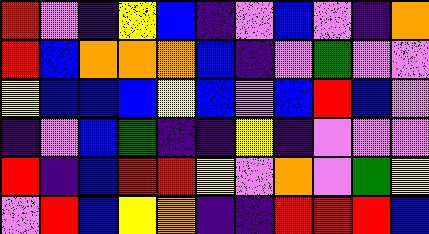[["red", "violet", "indigo", "yellow", "blue", "indigo", "violet", "blue", "violet", "indigo", "orange"], ["red", "blue", "orange", "orange", "orange", "blue", "indigo", "violet", "green", "violet", "violet"], ["yellow", "blue", "blue", "blue", "yellow", "blue", "violet", "blue", "red", "blue", "violet"], ["indigo", "violet", "blue", "green", "indigo", "indigo", "yellow", "indigo", "violet", "violet", "violet"], ["red", "indigo", "blue", "red", "red", "yellow", "violet", "orange", "violet", "green", "yellow"], ["violet", "red", "blue", "yellow", "orange", "indigo", "indigo", "red", "red", "red", "blue"]]